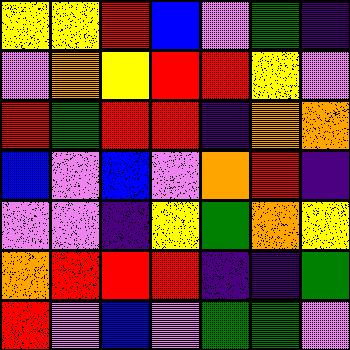[["yellow", "yellow", "red", "blue", "violet", "green", "indigo"], ["violet", "orange", "yellow", "red", "red", "yellow", "violet"], ["red", "green", "red", "red", "indigo", "orange", "orange"], ["blue", "violet", "blue", "violet", "orange", "red", "indigo"], ["violet", "violet", "indigo", "yellow", "green", "orange", "yellow"], ["orange", "red", "red", "red", "indigo", "indigo", "green"], ["red", "violet", "blue", "violet", "green", "green", "violet"]]